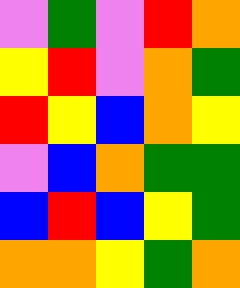[["violet", "green", "violet", "red", "orange"], ["yellow", "red", "violet", "orange", "green"], ["red", "yellow", "blue", "orange", "yellow"], ["violet", "blue", "orange", "green", "green"], ["blue", "red", "blue", "yellow", "green"], ["orange", "orange", "yellow", "green", "orange"]]